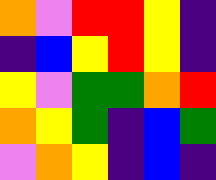[["orange", "violet", "red", "red", "yellow", "indigo"], ["indigo", "blue", "yellow", "red", "yellow", "indigo"], ["yellow", "violet", "green", "green", "orange", "red"], ["orange", "yellow", "green", "indigo", "blue", "green"], ["violet", "orange", "yellow", "indigo", "blue", "indigo"]]